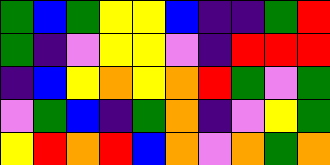[["green", "blue", "green", "yellow", "yellow", "blue", "indigo", "indigo", "green", "red"], ["green", "indigo", "violet", "yellow", "yellow", "violet", "indigo", "red", "red", "red"], ["indigo", "blue", "yellow", "orange", "yellow", "orange", "red", "green", "violet", "green"], ["violet", "green", "blue", "indigo", "green", "orange", "indigo", "violet", "yellow", "green"], ["yellow", "red", "orange", "red", "blue", "orange", "violet", "orange", "green", "orange"]]